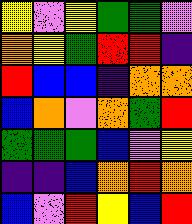[["yellow", "violet", "yellow", "green", "green", "violet"], ["orange", "yellow", "green", "red", "red", "indigo"], ["red", "blue", "blue", "indigo", "orange", "orange"], ["blue", "orange", "violet", "orange", "green", "red"], ["green", "green", "green", "blue", "violet", "yellow"], ["indigo", "indigo", "blue", "orange", "red", "orange"], ["blue", "violet", "red", "yellow", "blue", "red"]]